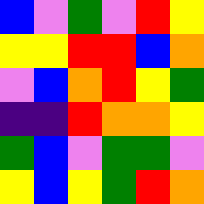[["blue", "violet", "green", "violet", "red", "yellow"], ["yellow", "yellow", "red", "red", "blue", "orange"], ["violet", "blue", "orange", "red", "yellow", "green"], ["indigo", "indigo", "red", "orange", "orange", "yellow"], ["green", "blue", "violet", "green", "green", "violet"], ["yellow", "blue", "yellow", "green", "red", "orange"]]